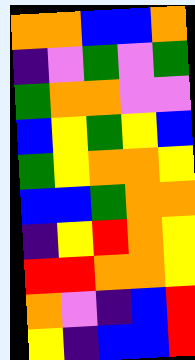[["orange", "orange", "blue", "blue", "orange"], ["indigo", "violet", "green", "violet", "green"], ["green", "orange", "orange", "violet", "violet"], ["blue", "yellow", "green", "yellow", "blue"], ["green", "yellow", "orange", "orange", "yellow"], ["blue", "blue", "green", "orange", "orange"], ["indigo", "yellow", "red", "orange", "yellow"], ["red", "red", "orange", "orange", "yellow"], ["orange", "violet", "indigo", "blue", "red"], ["yellow", "indigo", "blue", "blue", "red"]]